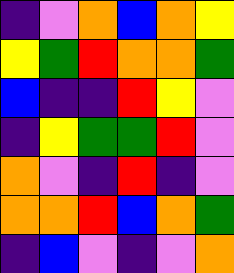[["indigo", "violet", "orange", "blue", "orange", "yellow"], ["yellow", "green", "red", "orange", "orange", "green"], ["blue", "indigo", "indigo", "red", "yellow", "violet"], ["indigo", "yellow", "green", "green", "red", "violet"], ["orange", "violet", "indigo", "red", "indigo", "violet"], ["orange", "orange", "red", "blue", "orange", "green"], ["indigo", "blue", "violet", "indigo", "violet", "orange"]]